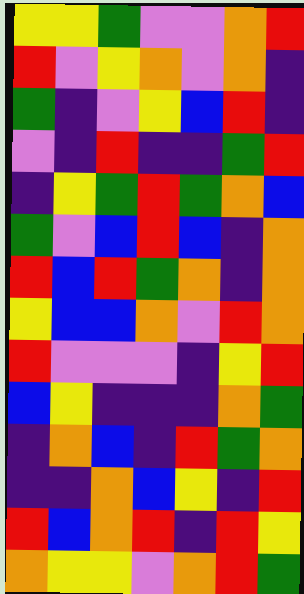[["yellow", "yellow", "green", "violet", "violet", "orange", "red"], ["red", "violet", "yellow", "orange", "violet", "orange", "indigo"], ["green", "indigo", "violet", "yellow", "blue", "red", "indigo"], ["violet", "indigo", "red", "indigo", "indigo", "green", "red"], ["indigo", "yellow", "green", "red", "green", "orange", "blue"], ["green", "violet", "blue", "red", "blue", "indigo", "orange"], ["red", "blue", "red", "green", "orange", "indigo", "orange"], ["yellow", "blue", "blue", "orange", "violet", "red", "orange"], ["red", "violet", "violet", "violet", "indigo", "yellow", "red"], ["blue", "yellow", "indigo", "indigo", "indigo", "orange", "green"], ["indigo", "orange", "blue", "indigo", "red", "green", "orange"], ["indigo", "indigo", "orange", "blue", "yellow", "indigo", "red"], ["red", "blue", "orange", "red", "indigo", "red", "yellow"], ["orange", "yellow", "yellow", "violet", "orange", "red", "green"]]